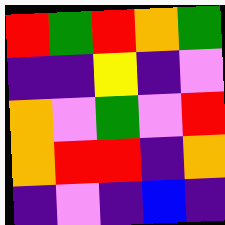[["red", "green", "red", "orange", "green"], ["indigo", "indigo", "yellow", "indigo", "violet"], ["orange", "violet", "green", "violet", "red"], ["orange", "red", "red", "indigo", "orange"], ["indigo", "violet", "indigo", "blue", "indigo"]]